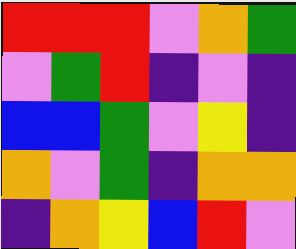[["red", "red", "red", "violet", "orange", "green"], ["violet", "green", "red", "indigo", "violet", "indigo"], ["blue", "blue", "green", "violet", "yellow", "indigo"], ["orange", "violet", "green", "indigo", "orange", "orange"], ["indigo", "orange", "yellow", "blue", "red", "violet"]]